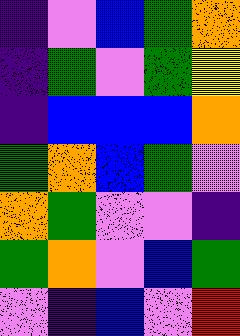[["indigo", "violet", "blue", "green", "orange"], ["indigo", "green", "violet", "green", "yellow"], ["indigo", "blue", "blue", "blue", "orange"], ["green", "orange", "blue", "green", "violet"], ["orange", "green", "violet", "violet", "indigo"], ["green", "orange", "violet", "blue", "green"], ["violet", "indigo", "blue", "violet", "red"]]